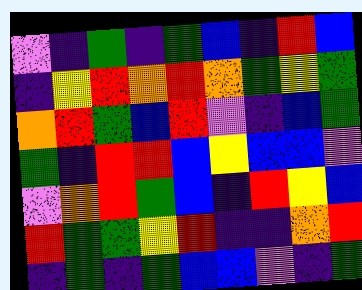[["violet", "indigo", "green", "indigo", "green", "blue", "indigo", "red", "blue"], ["indigo", "yellow", "red", "orange", "red", "orange", "green", "yellow", "green"], ["orange", "red", "green", "blue", "red", "violet", "indigo", "blue", "green"], ["green", "indigo", "red", "red", "blue", "yellow", "blue", "blue", "violet"], ["violet", "orange", "red", "green", "blue", "indigo", "red", "yellow", "blue"], ["red", "green", "green", "yellow", "red", "indigo", "indigo", "orange", "red"], ["indigo", "green", "indigo", "green", "blue", "blue", "violet", "indigo", "green"]]